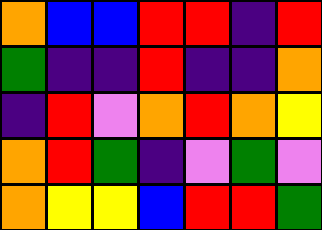[["orange", "blue", "blue", "red", "red", "indigo", "red"], ["green", "indigo", "indigo", "red", "indigo", "indigo", "orange"], ["indigo", "red", "violet", "orange", "red", "orange", "yellow"], ["orange", "red", "green", "indigo", "violet", "green", "violet"], ["orange", "yellow", "yellow", "blue", "red", "red", "green"]]